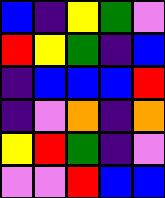[["blue", "indigo", "yellow", "green", "violet"], ["red", "yellow", "green", "indigo", "blue"], ["indigo", "blue", "blue", "blue", "red"], ["indigo", "violet", "orange", "indigo", "orange"], ["yellow", "red", "green", "indigo", "violet"], ["violet", "violet", "red", "blue", "blue"]]